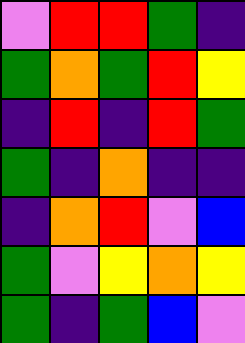[["violet", "red", "red", "green", "indigo"], ["green", "orange", "green", "red", "yellow"], ["indigo", "red", "indigo", "red", "green"], ["green", "indigo", "orange", "indigo", "indigo"], ["indigo", "orange", "red", "violet", "blue"], ["green", "violet", "yellow", "orange", "yellow"], ["green", "indigo", "green", "blue", "violet"]]